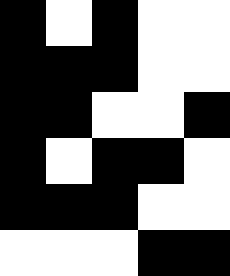[["black", "white", "black", "white", "white"], ["black", "black", "black", "white", "white"], ["black", "black", "white", "white", "black"], ["black", "white", "black", "black", "white"], ["black", "black", "black", "white", "white"], ["white", "white", "white", "black", "black"]]